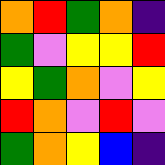[["orange", "red", "green", "orange", "indigo"], ["green", "violet", "yellow", "yellow", "red"], ["yellow", "green", "orange", "violet", "yellow"], ["red", "orange", "violet", "red", "violet"], ["green", "orange", "yellow", "blue", "indigo"]]